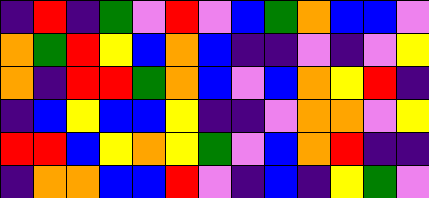[["indigo", "red", "indigo", "green", "violet", "red", "violet", "blue", "green", "orange", "blue", "blue", "violet"], ["orange", "green", "red", "yellow", "blue", "orange", "blue", "indigo", "indigo", "violet", "indigo", "violet", "yellow"], ["orange", "indigo", "red", "red", "green", "orange", "blue", "violet", "blue", "orange", "yellow", "red", "indigo"], ["indigo", "blue", "yellow", "blue", "blue", "yellow", "indigo", "indigo", "violet", "orange", "orange", "violet", "yellow"], ["red", "red", "blue", "yellow", "orange", "yellow", "green", "violet", "blue", "orange", "red", "indigo", "indigo"], ["indigo", "orange", "orange", "blue", "blue", "red", "violet", "indigo", "blue", "indigo", "yellow", "green", "violet"]]